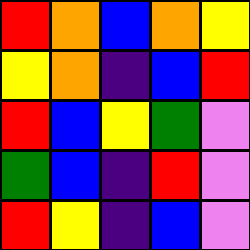[["red", "orange", "blue", "orange", "yellow"], ["yellow", "orange", "indigo", "blue", "red"], ["red", "blue", "yellow", "green", "violet"], ["green", "blue", "indigo", "red", "violet"], ["red", "yellow", "indigo", "blue", "violet"]]